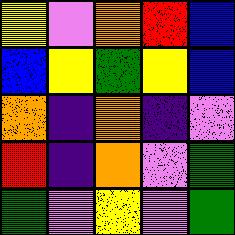[["yellow", "violet", "orange", "red", "blue"], ["blue", "yellow", "green", "yellow", "blue"], ["orange", "indigo", "orange", "indigo", "violet"], ["red", "indigo", "orange", "violet", "green"], ["green", "violet", "yellow", "violet", "green"]]